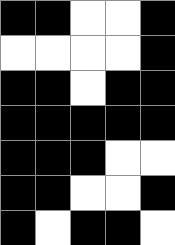[["black", "black", "white", "white", "black"], ["white", "white", "white", "white", "black"], ["black", "black", "white", "black", "black"], ["black", "black", "black", "black", "black"], ["black", "black", "black", "white", "white"], ["black", "black", "white", "white", "black"], ["black", "white", "black", "black", "white"]]